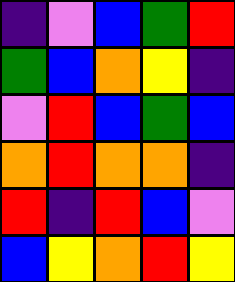[["indigo", "violet", "blue", "green", "red"], ["green", "blue", "orange", "yellow", "indigo"], ["violet", "red", "blue", "green", "blue"], ["orange", "red", "orange", "orange", "indigo"], ["red", "indigo", "red", "blue", "violet"], ["blue", "yellow", "orange", "red", "yellow"]]